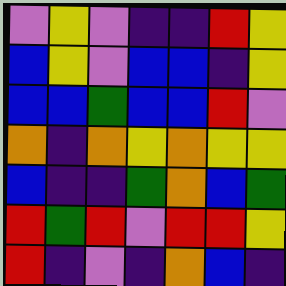[["violet", "yellow", "violet", "indigo", "indigo", "red", "yellow"], ["blue", "yellow", "violet", "blue", "blue", "indigo", "yellow"], ["blue", "blue", "green", "blue", "blue", "red", "violet"], ["orange", "indigo", "orange", "yellow", "orange", "yellow", "yellow"], ["blue", "indigo", "indigo", "green", "orange", "blue", "green"], ["red", "green", "red", "violet", "red", "red", "yellow"], ["red", "indigo", "violet", "indigo", "orange", "blue", "indigo"]]